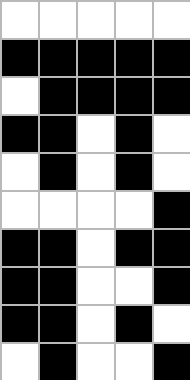[["white", "white", "white", "white", "white"], ["black", "black", "black", "black", "black"], ["white", "black", "black", "black", "black"], ["black", "black", "white", "black", "white"], ["white", "black", "white", "black", "white"], ["white", "white", "white", "white", "black"], ["black", "black", "white", "black", "black"], ["black", "black", "white", "white", "black"], ["black", "black", "white", "black", "white"], ["white", "black", "white", "white", "black"]]